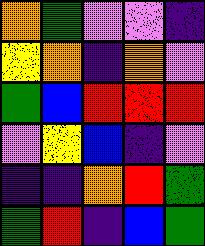[["orange", "green", "violet", "violet", "indigo"], ["yellow", "orange", "indigo", "orange", "violet"], ["green", "blue", "red", "red", "red"], ["violet", "yellow", "blue", "indigo", "violet"], ["indigo", "indigo", "orange", "red", "green"], ["green", "red", "indigo", "blue", "green"]]